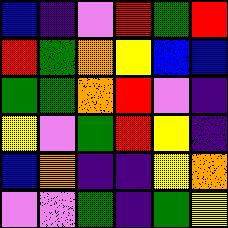[["blue", "indigo", "violet", "red", "green", "red"], ["red", "green", "orange", "yellow", "blue", "blue"], ["green", "green", "orange", "red", "violet", "indigo"], ["yellow", "violet", "green", "red", "yellow", "indigo"], ["blue", "orange", "indigo", "indigo", "yellow", "orange"], ["violet", "violet", "green", "indigo", "green", "yellow"]]